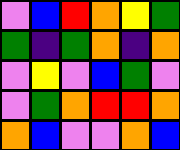[["violet", "blue", "red", "orange", "yellow", "green"], ["green", "indigo", "green", "orange", "indigo", "orange"], ["violet", "yellow", "violet", "blue", "green", "violet"], ["violet", "green", "orange", "red", "red", "orange"], ["orange", "blue", "violet", "violet", "orange", "blue"]]